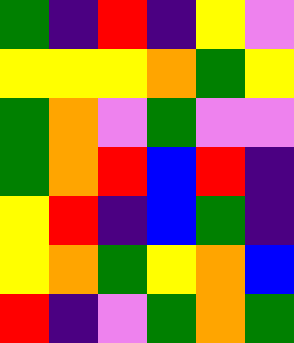[["green", "indigo", "red", "indigo", "yellow", "violet"], ["yellow", "yellow", "yellow", "orange", "green", "yellow"], ["green", "orange", "violet", "green", "violet", "violet"], ["green", "orange", "red", "blue", "red", "indigo"], ["yellow", "red", "indigo", "blue", "green", "indigo"], ["yellow", "orange", "green", "yellow", "orange", "blue"], ["red", "indigo", "violet", "green", "orange", "green"]]